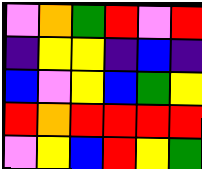[["violet", "orange", "green", "red", "violet", "red"], ["indigo", "yellow", "yellow", "indigo", "blue", "indigo"], ["blue", "violet", "yellow", "blue", "green", "yellow"], ["red", "orange", "red", "red", "red", "red"], ["violet", "yellow", "blue", "red", "yellow", "green"]]